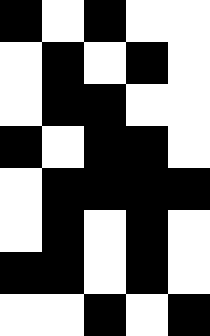[["black", "white", "black", "white", "white"], ["white", "black", "white", "black", "white"], ["white", "black", "black", "white", "white"], ["black", "white", "black", "black", "white"], ["white", "black", "black", "black", "black"], ["white", "black", "white", "black", "white"], ["black", "black", "white", "black", "white"], ["white", "white", "black", "white", "black"]]